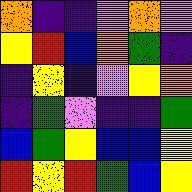[["orange", "indigo", "indigo", "violet", "orange", "violet"], ["yellow", "red", "blue", "orange", "green", "indigo"], ["indigo", "yellow", "indigo", "violet", "yellow", "orange"], ["indigo", "green", "violet", "indigo", "indigo", "green"], ["blue", "green", "yellow", "blue", "blue", "yellow"], ["red", "yellow", "red", "green", "blue", "yellow"]]